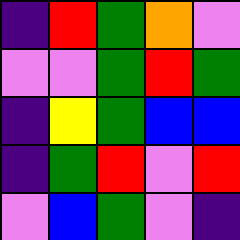[["indigo", "red", "green", "orange", "violet"], ["violet", "violet", "green", "red", "green"], ["indigo", "yellow", "green", "blue", "blue"], ["indigo", "green", "red", "violet", "red"], ["violet", "blue", "green", "violet", "indigo"]]